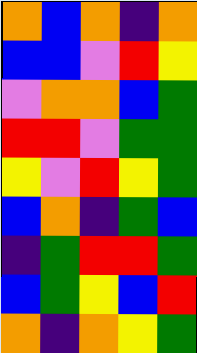[["orange", "blue", "orange", "indigo", "orange"], ["blue", "blue", "violet", "red", "yellow"], ["violet", "orange", "orange", "blue", "green"], ["red", "red", "violet", "green", "green"], ["yellow", "violet", "red", "yellow", "green"], ["blue", "orange", "indigo", "green", "blue"], ["indigo", "green", "red", "red", "green"], ["blue", "green", "yellow", "blue", "red"], ["orange", "indigo", "orange", "yellow", "green"]]